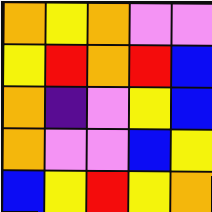[["orange", "yellow", "orange", "violet", "violet"], ["yellow", "red", "orange", "red", "blue"], ["orange", "indigo", "violet", "yellow", "blue"], ["orange", "violet", "violet", "blue", "yellow"], ["blue", "yellow", "red", "yellow", "orange"]]